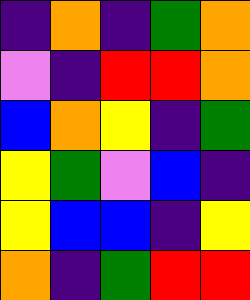[["indigo", "orange", "indigo", "green", "orange"], ["violet", "indigo", "red", "red", "orange"], ["blue", "orange", "yellow", "indigo", "green"], ["yellow", "green", "violet", "blue", "indigo"], ["yellow", "blue", "blue", "indigo", "yellow"], ["orange", "indigo", "green", "red", "red"]]